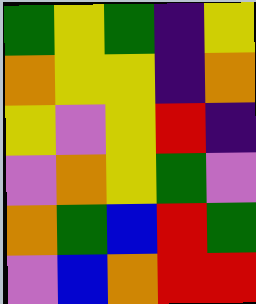[["green", "yellow", "green", "indigo", "yellow"], ["orange", "yellow", "yellow", "indigo", "orange"], ["yellow", "violet", "yellow", "red", "indigo"], ["violet", "orange", "yellow", "green", "violet"], ["orange", "green", "blue", "red", "green"], ["violet", "blue", "orange", "red", "red"]]